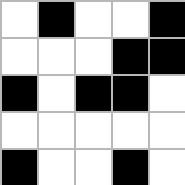[["white", "black", "white", "white", "black"], ["white", "white", "white", "black", "black"], ["black", "white", "black", "black", "white"], ["white", "white", "white", "white", "white"], ["black", "white", "white", "black", "white"]]